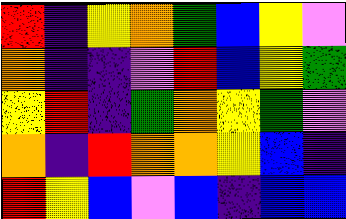[["red", "indigo", "yellow", "orange", "green", "blue", "yellow", "violet"], ["orange", "indigo", "indigo", "violet", "red", "blue", "yellow", "green"], ["yellow", "red", "indigo", "green", "orange", "yellow", "green", "violet"], ["orange", "indigo", "red", "orange", "orange", "yellow", "blue", "indigo"], ["red", "yellow", "blue", "violet", "blue", "indigo", "blue", "blue"]]